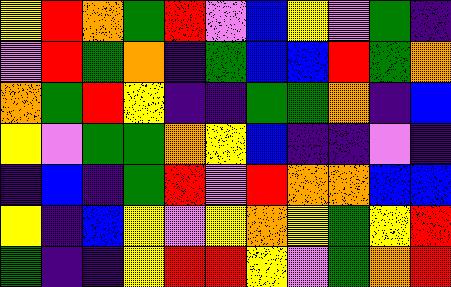[["yellow", "red", "orange", "green", "red", "violet", "blue", "yellow", "violet", "green", "indigo"], ["violet", "red", "green", "orange", "indigo", "green", "blue", "blue", "red", "green", "orange"], ["orange", "green", "red", "yellow", "indigo", "indigo", "green", "green", "orange", "indigo", "blue"], ["yellow", "violet", "green", "green", "orange", "yellow", "blue", "indigo", "indigo", "violet", "indigo"], ["indigo", "blue", "indigo", "green", "red", "violet", "red", "orange", "orange", "blue", "blue"], ["yellow", "indigo", "blue", "yellow", "violet", "yellow", "orange", "yellow", "green", "yellow", "red"], ["green", "indigo", "indigo", "yellow", "red", "red", "yellow", "violet", "green", "orange", "red"]]